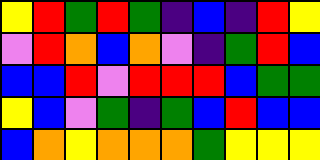[["yellow", "red", "green", "red", "green", "indigo", "blue", "indigo", "red", "yellow"], ["violet", "red", "orange", "blue", "orange", "violet", "indigo", "green", "red", "blue"], ["blue", "blue", "red", "violet", "red", "red", "red", "blue", "green", "green"], ["yellow", "blue", "violet", "green", "indigo", "green", "blue", "red", "blue", "blue"], ["blue", "orange", "yellow", "orange", "orange", "orange", "green", "yellow", "yellow", "yellow"]]